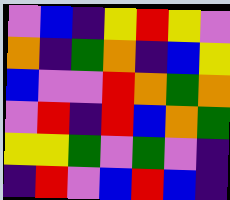[["violet", "blue", "indigo", "yellow", "red", "yellow", "violet"], ["orange", "indigo", "green", "orange", "indigo", "blue", "yellow"], ["blue", "violet", "violet", "red", "orange", "green", "orange"], ["violet", "red", "indigo", "red", "blue", "orange", "green"], ["yellow", "yellow", "green", "violet", "green", "violet", "indigo"], ["indigo", "red", "violet", "blue", "red", "blue", "indigo"]]